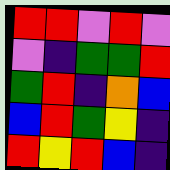[["red", "red", "violet", "red", "violet"], ["violet", "indigo", "green", "green", "red"], ["green", "red", "indigo", "orange", "blue"], ["blue", "red", "green", "yellow", "indigo"], ["red", "yellow", "red", "blue", "indigo"]]